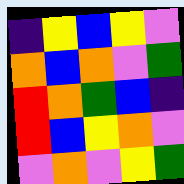[["indigo", "yellow", "blue", "yellow", "violet"], ["orange", "blue", "orange", "violet", "green"], ["red", "orange", "green", "blue", "indigo"], ["red", "blue", "yellow", "orange", "violet"], ["violet", "orange", "violet", "yellow", "green"]]